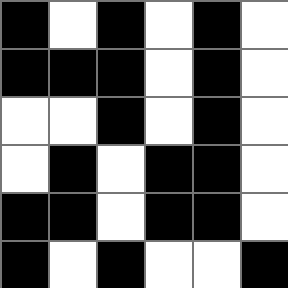[["black", "white", "black", "white", "black", "white"], ["black", "black", "black", "white", "black", "white"], ["white", "white", "black", "white", "black", "white"], ["white", "black", "white", "black", "black", "white"], ["black", "black", "white", "black", "black", "white"], ["black", "white", "black", "white", "white", "black"]]